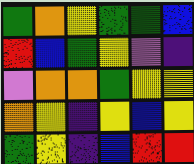[["green", "orange", "yellow", "green", "green", "blue"], ["red", "blue", "green", "yellow", "violet", "indigo"], ["violet", "orange", "orange", "green", "yellow", "yellow"], ["orange", "yellow", "indigo", "yellow", "blue", "yellow"], ["green", "yellow", "indigo", "blue", "red", "red"]]